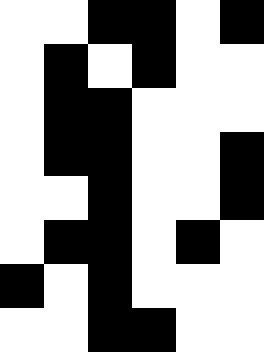[["white", "white", "black", "black", "white", "black"], ["white", "black", "white", "black", "white", "white"], ["white", "black", "black", "white", "white", "white"], ["white", "black", "black", "white", "white", "black"], ["white", "white", "black", "white", "white", "black"], ["white", "black", "black", "white", "black", "white"], ["black", "white", "black", "white", "white", "white"], ["white", "white", "black", "black", "white", "white"]]